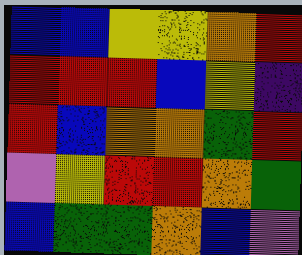[["blue", "blue", "yellow", "yellow", "orange", "red"], ["red", "red", "red", "blue", "yellow", "indigo"], ["red", "blue", "orange", "orange", "green", "red"], ["violet", "yellow", "red", "red", "orange", "green"], ["blue", "green", "green", "orange", "blue", "violet"]]